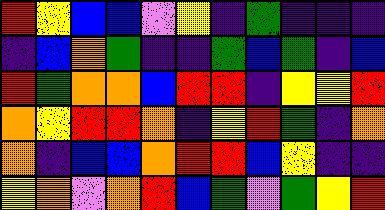[["red", "yellow", "blue", "blue", "violet", "yellow", "indigo", "green", "indigo", "indigo", "indigo"], ["indigo", "blue", "orange", "green", "indigo", "indigo", "green", "blue", "green", "indigo", "blue"], ["red", "green", "orange", "orange", "blue", "red", "red", "indigo", "yellow", "yellow", "red"], ["orange", "yellow", "red", "red", "orange", "indigo", "yellow", "red", "green", "indigo", "orange"], ["orange", "indigo", "blue", "blue", "orange", "red", "red", "blue", "yellow", "indigo", "indigo"], ["yellow", "orange", "violet", "orange", "red", "blue", "green", "violet", "green", "yellow", "red"]]